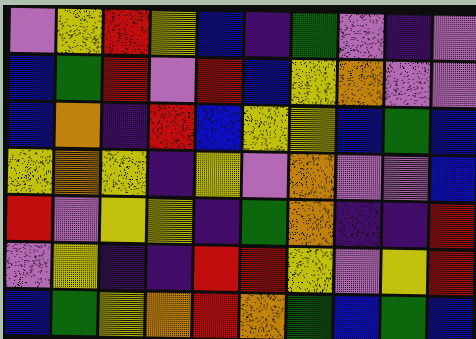[["violet", "yellow", "red", "yellow", "blue", "indigo", "green", "violet", "indigo", "violet"], ["blue", "green", "red", "violet", "red", "blue", "yellow", "orange", "violet", "violet"], ["blue", "orange", "indigo", "red", "blue", "yellow", "yellow", "blue", "green", "blue"], ["yellow", "orange", "yellow", "indigo", "yellow", "violet", "orange", "violet", "violet", "blue"], ["red", "violet", "yellow", "yellow", "indigo", "green", "orange", "indigo", "indigo", "red"], ["violet", "yellow", "indigo", "indigo", "red", "red", "yellow", "violet", "yellow", "red"], ["blue", "green", "yellow", "orange", "red", "orange", "green", "blue", "green", "blue"]]